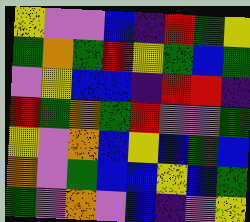[["yellow", "violet", "violet", "blue", "indigo", "red", "green", "yellow"], ["green", "orange", "green", "red", "yellow", "green", "blue", "green"], ["violet", "yellow", "blue", "blue", "indigo", "red", "red", "indigo"], ["red", "green", "orange", "green", "red", "violet", "violet", "green"], ["yellow", "violet", "orange", "blue", "yellow", "blue", "green", "blue"], ["orange", "violet", "green", "blue", "blue", "yellow", "blue", "green"], ["green", "violet", "orange", "violet", "blue", "indigo", "violet", "yellow"]]